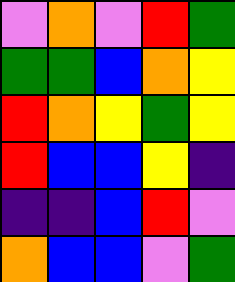[["violet", "orange", "violet", "red", "green"], ["green", "green", "blue", "orange", "yellow"], ["red", "orange", "yellow", "green", "yellow"], ["red", "blue", "blue", "yellow", "indigo"], ["indigo", "indigo", "blue", "red", "violet"], ["orange", "blue", "blue", "violet", "green"]]